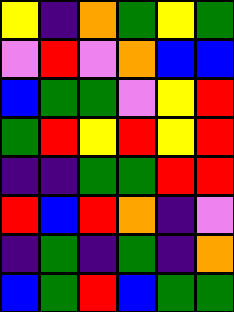[["yellow", "indigo", "orange", "green", "yellow", "green"], ["violet", "red", "violet", "orange", "blue", "blue"], ["blue", "green", "green", "violet", "yellow", "red"], ["green", "red", "yellow", "red", "yellow", "red"], ["indigo", "indigo", "green", "green", "red", "red"], ["red", "blue", "red", "orange", "indigo", "violet"], ["indigo", "green", "indigo", "green", "indigo", "orange"], ["blue", "green", "red", "blue", "green", "green"]]